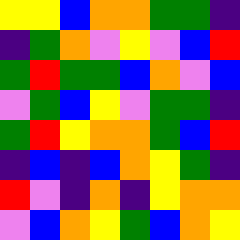[["yellow", "yellow", "blue", "orange", "orange", "green", "green", "indigo"], ["indigo", "green", "orange", "violet", "yellow", "violet", "blue", "red"], ["green", "red", "green", "green", "blue", "orange", "violet", "blue"], ["violet", "green", "blue", "yellow", "violet", "green", "green", "indigo"], ["green", "red", "yellow", "orange", "orange", "green", "blue", "red"], ["indigo", "blue", "indigo", "blue", "orange", "yellow", "green", "indigo"], ["red", "violet", "indigo", "orange", "indigo", "yellow", "orange", "orange"], ["violet", "blue", "orange", "yellow", "green", "blue", "orange", "yellow"]]